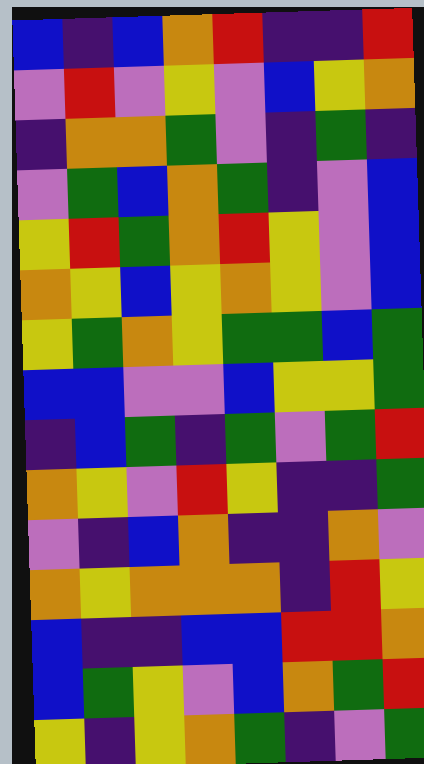[["blue", "indigo", "blue", "orange", "red", "indigo", "indigo", "red"], ["violet", "red", "violet", "yellow", "violet", "blue", "yellow", "orange"], ["indigo", "orange", "orange", "green", "violet", "indigo", "green", "indigo"], ["violet", "green", "blue", "orange", "green", "indigo", "violet", "blue"], ["yellow", "red", "green", "orange", "red", "yellow", "violet", "blue"], ["orange", "yellow", "blue", "yellow", "orange", "yellow", "violet", "blue"], ["yellow", "green", "orange", "yellow", "green", "green", "blue", "green"], ["blue", "blue", "violet", "violet", "blue", "yellow", "yellow", "green"], ["indigo", "blue", "green", "indigo", "green", "violet", "green", "red"], ["orange", "yellow", "violet", "red", "yellow", "indigo", "indigo", "green"], ["violet", "indigo", "blue", "orange", "indigo", "indigo", "orange", "violet"], ["orange", "yellow", "orange", "orange", "orange", "indigo", "red", "yellow"], ["blue", "indigo", "indigo", "blue", "blue", "red", "red", "orange"], ["blue", "green", "yellow", "violet", "blue", "orange", "green", "red"], ["yellow", "indigo", "yellow", "orange", "green", "indigo", "violet", "green"]]